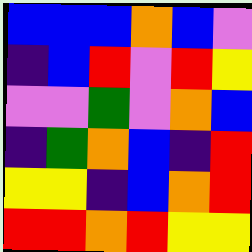[["blue", "blue", "blue", "orange", "blue", "violet"], ["indigo", "blue", "red", "violet", "red", "yellow"], ["violet", "violet", "green", "violet", "orange", "blue"], ["indigo", "green", "orange", "blue", "indigo", "red"], ["yellow", "yellow", "indigo", "blue", "orange", "red"], ["red", "red", "orange", "red", "yellow", "yellow"]]